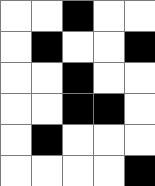[["white", "white", "black", "white", "white"], ["white", "black", "white", "white", "black"], ["white", "white", "black", "white", "white"], ["white", "white", "black", "black", "white"], ["white", "black", "white", "white", "white"], ["white", "white", "white", "white", "black"]]